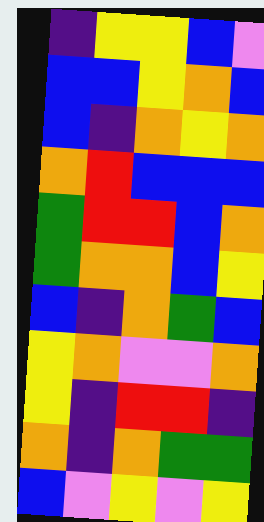[["indigo", "yellow", "yellow", "blue", "violet"], ["blue", "blue", "yellow", "orange", "blue"], ["blue", "indigo", "orange", "yellow", "orange"], ["orange", "red", "blue", "blue", "blue"], ["green", "red", "red", "blue", "orange"], ["green", "orange", "orange", "blue", "yellow"], ["blue", "indigo", "orange", "green", "blue"], ["yellow", "orange", "violet", "violet", "orange"], ["yellow", "indigo", "red", "red", "indigo"], ["orange", "indigo", "orange", "green", "green"], ["blue", "violet", "yellow", "violet", "yellow"]]